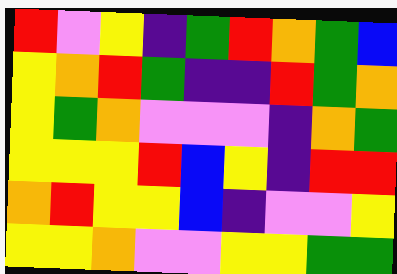[["red", "violet", "yellow", "indigo", "green", "red", "orange", "green", "blue"], ["yellow", "orange", "red", "green", "indigo", "indigo", "red", "green", "orange"], ["yellow", "green", "orange", "violet", "violet", "violet", "indigo", "orange", "green"], ["yellow", "yellow", "yellow", "red", "blue", "yellow", "indigo", "red", "red"], ["orange", "red", "yellow", "yellow", "blue", "indigo", "violet", "violet", "yellow"], ["yellow", "yellow", "orange", "violet", "violet", "yellow", "yellow", "green", "green"]]